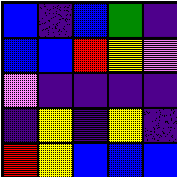[["blue", "indigo", "blue", "green", "indigo"], ["blue", "blue", "red", "yellow", "violet"], ["violet", "indigo", "indigo", "indigo", "indigo"], ["indigo", "yellow", "indigo", "yellow", "indigo"], ["red", "yellow", "blue", "blue", "blue"]]